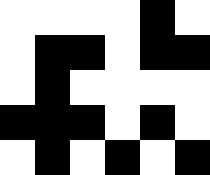[["white", "white", "white", "white", "black", "white"], ["white", "black", "black", "white", "black", "black"], ["white", "black", "white", "white", "white", "white"], ["black", "black", "black", "white", "black", "white"], ["white", "black", "white", "black", "white", "black"]]